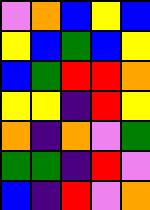[["violet", "orange", "blue", "yellow", "blue"], ["yellow", "blue", "green", "blue", "yellow"], ["blue", "green", "red", "red", "orange"], ["yellow", "yellow", "indigo", "red", "yellow"], ["orange", "indigo", "orange", "violet", "green"], ["green", "green", "indigo", "red", "violet"], ["blue", "indigo", "red", "violet", "orange"]]